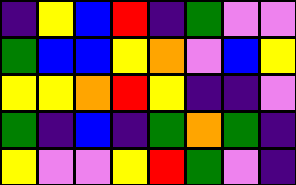[["indigo", "yellow", "blue", "red", "indigo", "green", "violet", "violet"], ["green", "blue", "blue", "yellow", "orange", "violet", "blue", "yellow"], ["yellow", "yellow", "orange", "red", "yellow", "indigo", "indigo", "violet"], ["green", "indigo", "blue", "indigo", "green", "orange", "green", "indigo"], ["yellow", "violet", "violet", "yellow", "red", "green", "violet", "indigo"]]